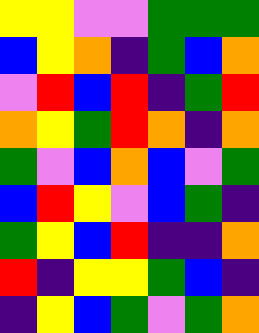[["yellow", "yellow", "violet", "violet", "green", "green", "green"], ["blue", "yellow", "orange", "indigo", "green", "blue", "orange"], ["violet", "red", "blue", "red", "indigo", "green", "red"], ["orange", "yellow", "green", "red", "orange", "indigo", "orange"], ["green", "violet", "blue", "orange", "blue", "violet", "green"], ["blue", "red", "yellow", "violet", "blue", "green", "indigo"], ["green", "yellow", "blue", "red", "indigo", "indigo", "orange"], ["red", "indigo", "yellow", "yellow", "green", "blue", "indigo"], ["indigo", "yellow", "blue", "green", "violet", "green", "orange"]]